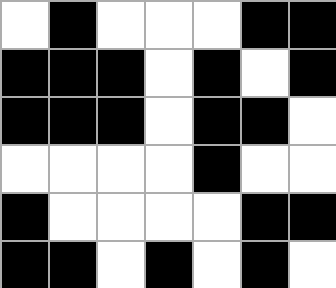[["white", "black", "white", "white", "white", "black", "black"], ["black", "black", "black", "white", "black", "white", "black"], ["black", "black", "black", "white", "black", "black", "white"], ["white", "white", "white", "white", "black", "white", "white"], ["black", "white", "white", "white", "white", "black", "black"], ["black", "black", "white", "black", "white", "black", "white"]]